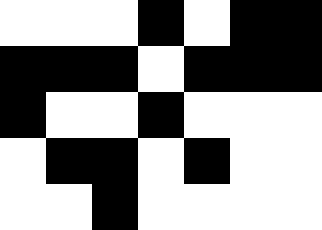[["white", "white", "white", "black", "white", "black", "black"], ["black", "black", "black", "white", "black", "black", "black"], ["black", "white", "white", "black", "white", "white", "white"], ["white", "black", "black", "white", "black", "white", "white"], ["white", "white", "black", "white", "white", "white", "white"]]